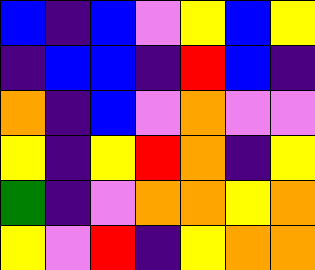[["blue", "indigo", "blue", "violet", "yellow", "blue", "yellow"], ["indigo", "blue", "blue", "indigo", "red", "blue", "indigo"], ["orange", "indigo", "blue", "violet", "orange", "violet", "violet"], ["yellow", "indigo", "yellow", "red", "orange", "indigo", "yellow"], ["green", "indigo", "violet", "orange", "orange", "yellow", "orange"], ["yellow", "violet", "red", "indigo", "yellow", "orange", "orange"]]